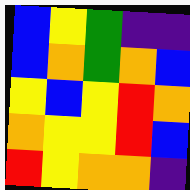[["blue", "yellow", "green", "indigo", "indigo"], ["blue", "orange", "green", "orange", "blue"], ["yellow", "blue", "yellow", "red", "orange"], ["orange", "yellow", "yellow", "red", "blue"], ["red", "yellow", "orange", "orange", "indigo"]]